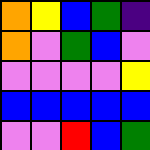[["orange", "yellow", "blue", "green", "indigo"], ["orange", "violet", "green", "blue", "violet"], ["violet", "violet", "violet", "violet", "yellow"], ["blue", "blue", "blue", "blue", "blue"], ["violet", "violet", "red", "blue", "green"]]